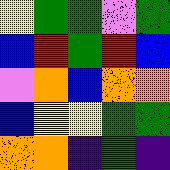[["yellow", "green", "green", "violet", "green"], ["blue", "red", "green", "red", "blue"], ["violet", "orange", "blue", "orange", "orange"], ["blue", "yellow", "yellow", "green", "green"], ["orange", "orange", "indigo", "green", "indigo"]]